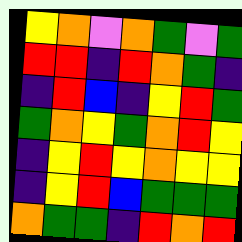[["yellow", "orange", "violet", "orange", "green", "violet", "green"], ["red", "red", "indigo", "red", "orange", "green", "indigo"], ["indigo", "red", "blue", "indigo", "yellow", "red", "green"], ["green", "orange", "yellow", "green", "orange", "red", "yellow"], ["indigo", "yellow", "red", "yellow", "orange", "yellow", "yellow"], ["indigo", "yellow", "red", "blue", "green", "green", "green"], ["orange", "green", "green", "indigo", "red", "orange", "red"]]